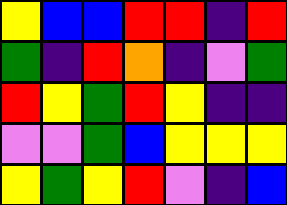[["yellow", "blue", "blue", "red", "red", "indigo", "red"], ["green", "indigo", "red", "orange", "indigo", "violet", "green"], ["red", "yellow", "green", "red", "yellow", "indigo", "indigo"], ["violet", "violet", "green", "blue", "yellow", "yellow", "yellow"], ["yellow", "green", "yellow", "red", "violet", "indigo", "blue"]]